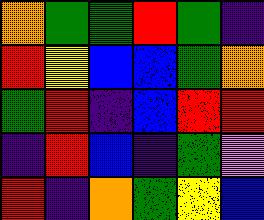[["orange", "green", "green", "red", "green", "indigo"], ["red", "yellow", "blue", "blue", "green", "orange"], ["green", "red", "indigo", "blue", "red", "red"], ["indigo", "red", "blue", "indigo", "green", "violet"], ["red", "indigo", "orange", "green", "yellow", "blue"]]